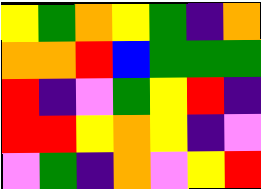[["yellow", "green", "orange", "yellow", "green", "indigo", "orange"], ["orange", "orange", "red", "blue", "green", "green", "green"], ["red", "indigo", "violet", "green", "yellow", "red", "indigo"], ["red", "red", "yellow", "orange", "yellow", "indigo", "violet"], ["violet", "green", "indigo", "orange", "violet", "yellow", "red"]]